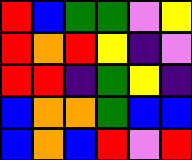[["red", "blue", "green", "green", "violet", "yellow"], ["red", "orange", "red", "yellow", "indigo", "violet"], ["red", "red", "indigo", "green", "yellow", "indigo"], ["blue", "orange", "orange", "green", "blue", "blue"], ["blue", "orange", "blue", "red", "violet", "red"]]